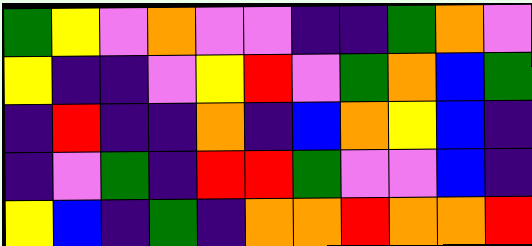[["green", "yellow", "violet", "orange", "violet", "violet", "indigo", "indigo", "green", "orange", "violet"], ["yellow", "indigo", "indigo", "violet", "yellow", "red", "violet", "green", "orange", "blue", "green"], ["indigo", "red", "indigo", "indigo", "orange", "indigo", "blue", "orange", "yellow", "blue", "indigo"], ["indigo", "violet", "green", "indigo", "red", "red", "green", "violet", "violet", "blue", "indigo"], ["yellow", "blue", "indigo", "green", "indigo", "orange", "orange", "red", "orange", "orange", "red"]]